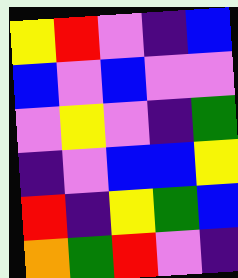[["yellow", "red", "violet", "indigo", "blue"], ["blue", "violet", "blue", "violet", "violet"], ["violet", "yellow", "violet", "indigo", "green"], ["indigo", "violet", "blue", "blue", "yellow"], ["red", "indigo", "yellow", "green", "blue"], ["orange", "green", "red", "violet", "indigo"]]